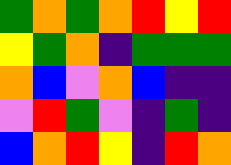[["green", "orange", "green", "orange", "red", "yellow", "red"], ["yellow", "green", "orange", "indigo", "green", "green", "green"], ["orange", "blue", "violet", "orange", "blue", "indigo", "indigo"], ["violet", "red", "green", "violet", "indigo", "green", "indigo"], ["blue", "orange", "red", "yellow", "indigo", "red", "orange"]]